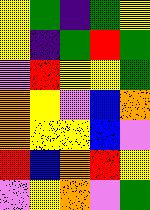[["yellow", "green", "indigo", "green", "yellow"], ["yellow", "indigo", "green", "red", "green"], ["violet", "red", "yellow", "yellow", "green"], ["orange", "yellow", "violet", "blue", "orange"], ["orange", "yellow", "yellow", "blue", "violet"], ["red", "blue", "orange", "red", "yellow"], ["violet", "yellow", "orange", "violet", "green"]]